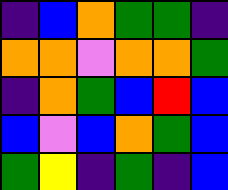[["indigo", "blue", "orange", "green", "green", "indigo"], ["orange", "orange", "violet", "orange", "orange", "green"], ["indigo", "orange", "green", "blue", "red", "blue"], ["blue", "violet", "blue", "orange", "green", "blue"], ["green", "yellow", "indigo", "green", "indigo", "blue"]]